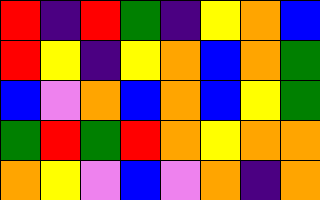[["red", "indigo", "red", "green", "indigo", "yellow", "orange", "blue"], ["red", "yellow", "indigo", "yellow", "orange", "blue", "orange", "green"], ["blue", "violet", "orange", "blue", "orange", "blue", "yellow", "green"], ["green", "red", "green", "red", "orange", "yellow", "orange", "orange"], ["orange", "yellow", "violet", "blue", "violet", "orange", "indigo", "orange"]]